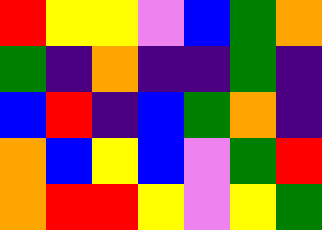[["red", "yellow", "yellow", "violet", "blue", "green", "orange"], ["green", "indigo", "orange", "indigo", "indigo", "green", "indigo"], ["blue", "red", "indigo", "blue", "green", "orange", "indigo"], ["orange", "blue", "yellow", "blue", "violet", "green", "red"], ["orange", "red", "red", "yellow", "violet", "yellow", "green"]]